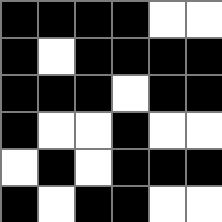[["black", "black", "black", "black", "white", "white"], ["black", "white", "black", "black", "black", "black"], ["black", "black", "black", "white", "black", "black"], ["black", "white", "white", "black", "white", "white"], ["white", "black", "white", "black", "black", "black"], ["black", "white", "black", "black", "white", "white"]]